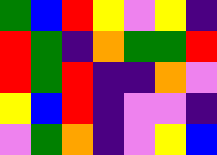[["green", "blue", "red", "yellow", "violet", "yellow", "indigo"], ["red", "green", "indigo", "orange", "green", "green", "red"], ["red", "green", "red", "indigo", "indigo", "orange", "violet"], ["yellow", "blue", "red", "indigo", "violet", "violet", "indigo"], ["violet", "green", "orange", "indigo", "violet", "yellow", "blue"]]